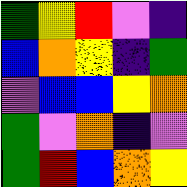[["green", "yellow", "red", "violet", "indigo"], ["blue", "orange", "yellow", "indigo", "green"], ["violet", "blue", "blue", "yellow", "orange"], ["green", "violet", "orange", "indigo", "violet"], ["green", "red", "blue", "orange", "yellow"]]